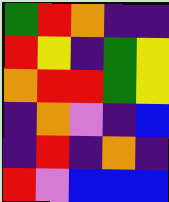[["green", "red", "orange", "indigo", "indigo"], ["red", "yellow", "indigo", "green", "yellow"], ["orange", "red", "red", "green", "yellow"], ["indigo", "orange", "violet", "indigo", "blue"], ["indigo", "red", "indigo", "orange", "indigo"], ["red", "violet", "blue", "blue", "blue"]]